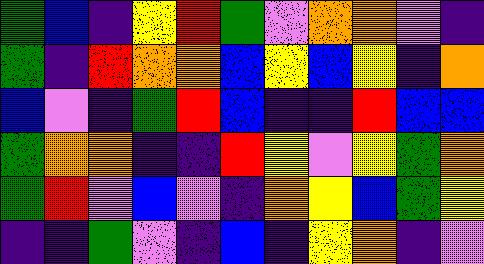[["green", "blue", "indigo", "yellow", "red", "green", "violet", "orange", "orange", "violet", "indigo"], ["green", "indigo", "red", "orange", "orange", "blue", "yellow", "blue", "yellow", "indigo", "orange"], ["blue", "violet", "indigo", "green", "red", "blue", "indigo", "indigo", "red", "blue", "blue"], ["green", "orange", "orange", "indigo", "indigo", "red", "yellow", "violet", "yellow", "green", "orange"], ["green", "red", "violet", "blue", "violet", "indigo", "orange", "yellow", "blue", "green", "yellow"], ["indigo", "indigo", "green", "violet", "indigo", "blue", "indigo", "yellow", "orange", "indigo", "violet"]]